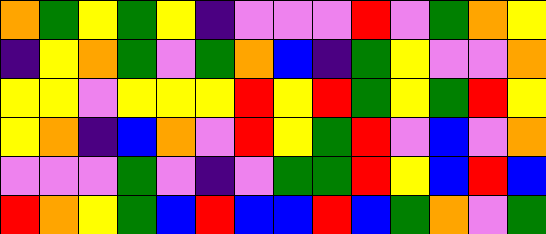[["orange", "green", "yellow", "green", "yellow", "indigo", "violet", "violet", "violet", "red", "violet", "green", "orange", "yellow"], ["indigo", "yellow", "orange", "green", "violet", "green", "orange", "blue", "indigo", "green", "yellow", "violet", "violet", "orange"], ["yellow", "yellow", "violet", "yellow", "yellow", "yellow", "red", "yellow", "red", "green", "yellow", "green", "red", "yellow"], ["yellow", "orange", "indigo", "blue", "orange", "violet", "red", "yellow", "green", "red", "violet", "blue", "violet", "orange"], ["violet", "violet", "violet", "green", "violet", "indigo", "violet", "green", "green", "red", "yellow", "blue", "red", "blue"], ["red", "orange", "yellow", "green", "blue", "red", "blue", "blue", "red", "blue", "green", "orange", "violet", "green"]]